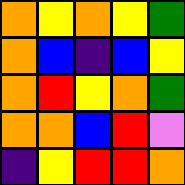[["orange", "yellow", "orange", "yellow", "green"], ["orange", "blue", "indigo", "blue", "yellow"], ["orange", "red", "yellow", "orange", "green"], ["orange", "orange", "blue", "red", "violet"], ["indigo", "yellow", "red", "red", "orange"]]